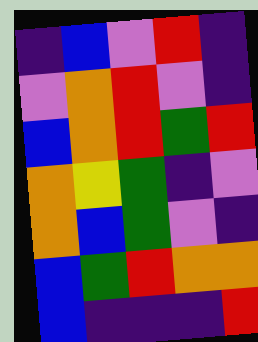[["indigo", "blue", "violet", "red", "indigo"], ["violet", "orange", "red", "violet", "indigo"], ["blue", "orange", "red", "green", "red"], ["orange", "yellow", "green", "indigo", "violet"], ["orange", "blue", "green", "violet", "indigo"], ["blue", "green", "red", "orange", "orange"], ["blue", "indigo", "indigo", "indigo", "red"]]